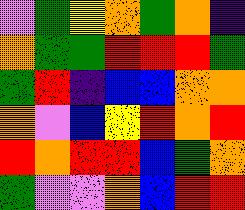[["violet", "green", "yellow", "orange", "green", "orange", "indigo"], ["orange", "green", "green", "red", "red", "red", "green"], ["green", "red", "indigo", "blue", "blue", "orange", "orange"], ["orange", "violet", "blue", "yellow", "red", "orange", "red"], ["red", "orange", "red", "red", "blue", "green", "orange"], ["green", "violet", "violet", "orange", "blue", "red", "red"]]